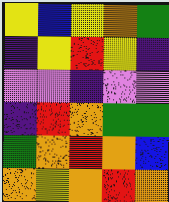[["yellow", "blue", "yellow", "orange", "green"], ["indigo", "yellow", "red", "yellow", "indigo"], ["violet", "violet", "indigo", "violet", "violet"], ["indigo", "red", "orange", "green", "green"], ["green", "orange", "red", "orange", "blue"], ["orange", "yellow", "orange", "red", "orange"]]